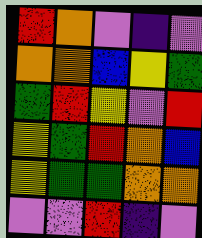[["red", "orange", "violet", "indigo", "violet"], ["orange", "orange", "blue", "yellow", "green"], ["green", "red", "yellow", "violet", "red"], ["yellow", "green", "red", "orange", "blue"], ["yellow", "green", "green", "orange", "orange"], ["violet", "violet", "red", "indigo", "violet"]]